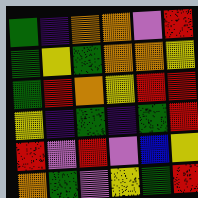[["green", "indigo", "orange", "orange", "violet", "red"], ["green", "yellow", "green", "orange", "orange", "yellow"], ["green", "red", "orange", "yellow", "red", "red"], ["yellow", "indigo", "green", "indigo", "green", "red"], ["red", "violet", "red", "violet", "blue", "yellow"], ["orange", "green", "violet", "yellow", "green", "red"]]